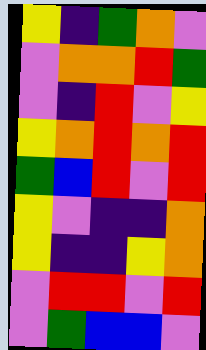[["yellow", "indigo", "green", "orange", "violet"], ["violet", "orange", "orange", "red", "green"], ["violet", "indigo", "red", "violet", "yellow"], ["yellow", "orange", "red", "orange", "red"], ["green", "blue", "red", "violet", "red"], ["yellow", "violet", "indigo", "indigo", "orange"], ["yellow", "indigo", "indigo", "yellow", "orange"], ["violet", "red", "red", "violet", "red"], ["violet", "green", "blue", "blue", "violet"]]